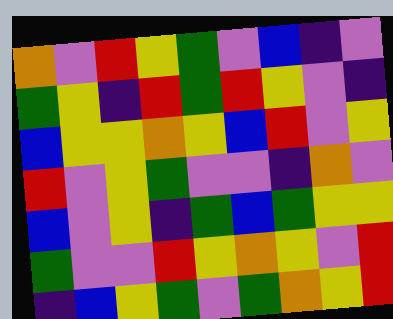[["orange", "violet", "red", "yellow", "green", "violet", "blue", "indigo", "violet"], ["green", "yellow", "indigo", "red", "green", "red", "yellow", "violet", "indigo"], ["blue", "yellow", "yellow", "orange", "yellow", "blue", "red", "violet", "yellow"], ["red", "violet", "yellow", "green", "violet", "violet", "indigo", "orange", "violet"], ["blue", "violet", "yellow", "indigo", "green", "blue", "green", "yellow", "yellow"], ["green", "violet", "violet", "red", "yellow", "orange", "yellow", "violet", "red"], ["indigo", "blue", "yellow", "green", "violet", "green", "orange", "yellow", "red"]]